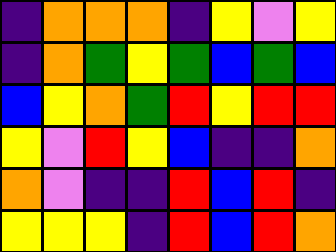[["indigo", "orange", "orange", "orange", "indigo", "yellow", "violet", "yellow"], ["indigo", "orange", "green", "yellow", "green", "blue", "green", "blue"], ["blue", "yellow", "orange", "green", "red", "yellow", "red", "red"], ["yellow", "violet", "red", "yellow", "blue", "indigo", "indigo", "orange"], ["orange", "violet", "indigo", "indigo", "red", "blue", "red", "indigo"], ["yellow", "yellow", "yellow", "indigo", "red", "blue", "red", "orange"]]